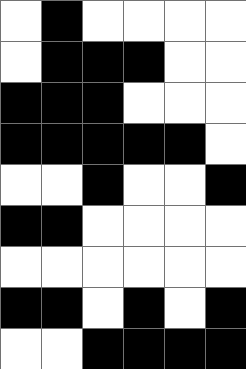[["white", "black", "white", "white", "white", "white"], ["white", "black", "black", "black", "white", "white"], ["black", "black", "black", "white", "white", "white"], ["black", "black", "black", "black", "black", "white"], ["white", "white", "black", "white", "white", "black"], ["black", "black", "white", "white", "white", "white"], ["white", "white", "white", "white", "white", "white"], ["black", "black", "white", "black", "white", "black"], ["white", "white", "black", "black", "black", "black"]]